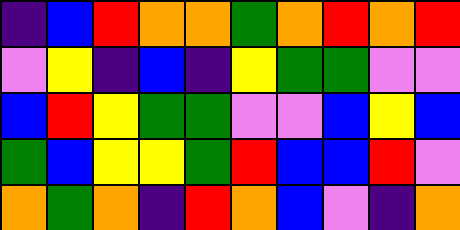[["indigo", "blue", "red", "orange", "orange", "green", "orange", "red", "orange", "red"], ["violet", "yellow", "indigo", "blue", "indigo", "yellow", "green", "green", "violet", "violet"], ["blue", "red", "yellow", "green", "green", "violet", "violet", "blue", "yellow", "blue"], ["green", "blue", "yellow", "yellow", "green", "red", "blue", "blue", "red", "violet"], ["orange", "green", "orange", "indigo", "red", "orange", "blue", "violet", "indigo", "orange"]]